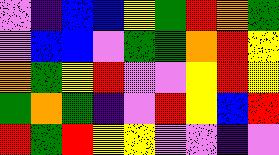[["violet", "indigo", "blue", "blue", "yellow", "green", "red", "orange", "green"], ["violet", "blue", "blue", "violet", "green", "green", "orange", "red", "yellow"], ["orange", "green", "yellow", "red", "violet", "violet", "yellow", "red", "yellow"], ["green", "orange", "green", "indigo", "violet", "red", "yellow", "blue", "red"], ["red", "green", "red", "yellow", "yellow", "violet", "violet", "indigo", "violet"]]